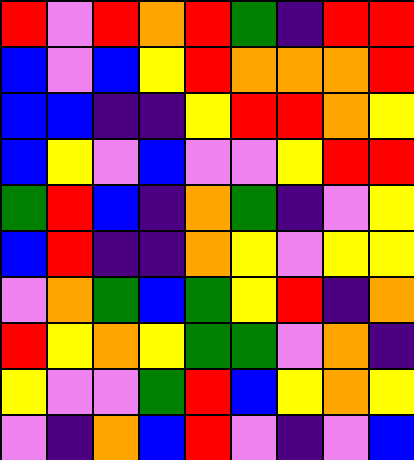[["red", "violet", "red", "orange", "red", "green", "indigo", "red", "red"], ["blue", "violet", "blue", "yellow", "red", "orange", "orange", "orange", "red"], ["blue", "blue", "indigo", "indigo", "yellow", "red", "red", "orange", "yellow"], ["blue", "yellow", "violet", "blue", "violet", "violet", "yellow", "red", "red"], ["green", "red", "blue", "indigo", "orange", "green", "indigo", "violet", "yellow"], ["blue", "red", "indigo", "indigo", "orange", "yellow", "violet", "yellow", "yellow"], ["violet", "orange", "green", "blue", "green", "yellow", "red", "indigo", "orange"], ["red", "yellow", "orange", "yellow", "green", "green", "violet", "orange", "indigo"], ["yellow", "violet", "violet", "green", "red", "blue", "yellow", "orange", "yellow"], ["violet", "indigo", "orange", "blue", "red", "violet", "indigo", "violet", "blue"]]